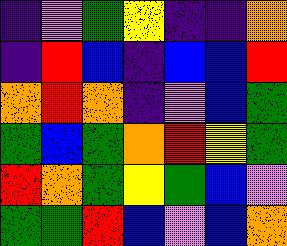[["indigo", "violet", "green", "yellow", "indigo", "indigo", "orange"], ["indigo", "red", "blue", "indigo", "blue", "blue", "red"], ["orange", "red", "orange", "indigo", "violet", "blue", "green"], ["green", "blue", "green", "orange", "red", "yellow", "green"], ["red", "orange", "green", "yellow", "green", "blue", "violet"], ["green", "green", "red", "blue", "violet", "blue", "orange"]]